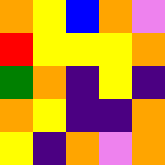[["orange", "yellow", "blue", "orange", "violet"], ["red", "yellow", "yellow", "yellow", "orange"], ["green", "orange", "indigo", "yellow", "indigo"], ["orange", "yellow", "indigo", "indigo", "orange"], ["yellow", "indigo", "orange", "violet", "orange"]]